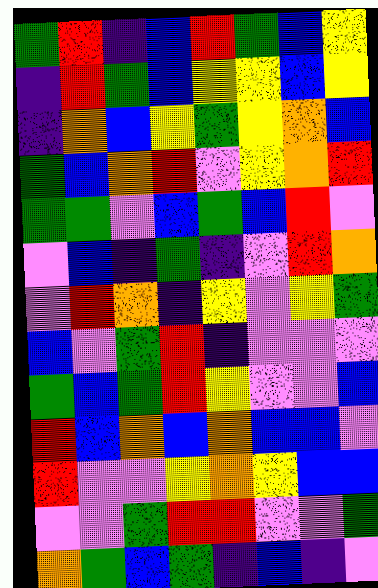[["green", "red", "indigo", "blue", "red", "green", "blue", "yellow"], ["indigo", "red", "green", "blue", "yellow", "yellow", "blue", "yellow"], ["indigo", "orange", "blue", "yellow", "green", "yellow", "orange", "blue"], ["green", "blue", "orange", "red", "violet", "yellow", "orange", "red"], ["green", "green", "violet", "blue", "green", "blue", "red", "violet"], ["violet", "blue", "indigo", "green", "indigo", "violet", "red", "orange"], ["violet", "red", "orange", "indigo", "yellow", "violet", "yellow", "green"], ["blue", "violet", "green", "red", "indigo", "violet", "violet", "violet"], ["green", "blue", "green", "red", "yellow", "violet", "violet", "blue"], ["red", "blue", "orange", "blue", "orange", "blue", "blue", "violet"], ["red", "violet", "violet", "yellow", "orange", "yellow", "blue", "blue"], ["violet", "violet", "green", "red", "red", "violet", "violet", "green"], ["orange", "green", "blue", "green", "indigo", "blue", "indigo", "violet"]]